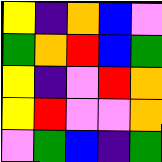[["yellow", "indigo", "orange", "blue", "violet"], ["green", "orange", "red", "blue", "green"], ["yellow", "indigo", "violet", "red", "orange"], ["yellow", "red", "violet", "violet", "orange"], ["violet", "green", "blue", "indigo", "green"]]